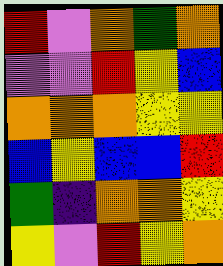[["red", "violet", "orange", "green", "orange"], ["violet", "violet", "red", "yellow", "blue"], ["orange", "orange", "orange", "yellow", "yellow"], ["blue", "yellow", "blue", "blue", "red"], ["green", "indigo", "orange", "orange", "yellow"], ["yellow", "violet", "red", "yellow", "orange"]]